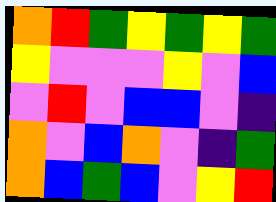[["orange", "red", "green", "yellow", "green", "yellow", "green"], ["yellow", "violet", "violet", "violet", "yellow", "violet", "blue"], ["violet", "red", "violet", "blue", "blue", "violet", "indigo"], ["orange", "violet", "blue", "orange", "violet", "indigo", "green"], ["orange", "blue", "green", "blue", "violet", "yellow", "red"]]